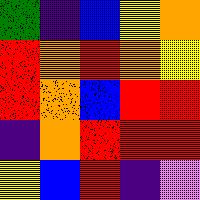[["green", "indigo", "blue", "yellow", "orange"], ["red", "orange", "red", "orange", "yellow"], ["red", "orange", "blue", "red", "red"], ["indigo", "orange", "red", "red", "red"], ["yellow", "blue", "red", "indigo", "violet"]]